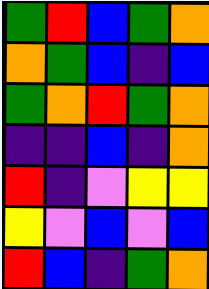[["green", "red", "blue", "green", "orange"], ["orange", "green", "blue", "indigo", "blue"], ["green", "orange", "red", "green", "orange"], ["indigo", "indigo", "blue", "indigo", "orange"], ["red", "indigo", "violet", "yellow", "yellow"], ["yellow", "violet", "blue", "violet", "blue"], ["red", "blue", "indigo", "green", "orange"]]